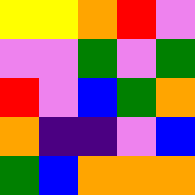[["yellow", "yellow", "orange", "red", "violet"], ["violet", "violet", "green", "violet", "green"], ["red", "violet", "blue", "green", "orange"], ["orange", "indigo", "indigo", "violet", "blue"], ["green", "blue", "orange", "orange", "orange"]]